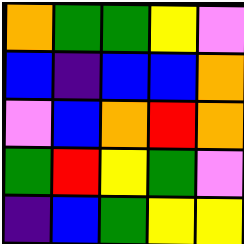[["orange", "green", "green", "yellow", "violet"], ["blue", "indigo", "blue", "blue", "orange"], ["violet", "blue", "orange", "red", "orange"], ["green", "red", "yellow", "green", "violet"], ["indigo", "blue", "green", "yellow", "yellow"]]